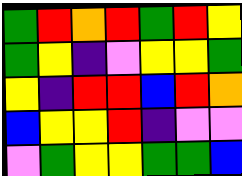[["green", "red", "orange", "red", "green", "red", "yellow"], ["green", "yellow", "indigo", "violet", "yellow", "yellow", "green"], ["yellow", "indigo", "red", "red", "blue", "red", "orange"], ["blue", "yellow", "yellow", "red", "indigo", "violet", "violet"], ["violet", "green", "yellow", "yellow", "green", "green", "blue"]]